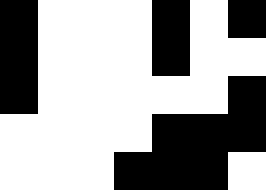[["black", "white", "white", "white", "black", "white", "black"], ["black", "white", "white", "white", "black", "white", "white"], ["black", "white", "white", "white", "white", "white", "black"], ["white", "white", "white", "white", "black", "black", "black"], ["white", "white", "white", "black", "black", "black", "white"]]